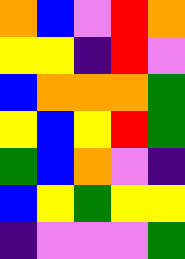[["orange", "blue", "violet", "red", "orange"], ["yellow", "yellow", "indigo", "red", "violet"], ["blue", "orange", "orange", "orange", "green"], ["yellow", "blue", "yellow", "red", "green"], ["green", "blue", "orange", "violet", "indigo"], ["blue", "yellow", "green", "yellow", "yellow"], ["indigo", "violet", "violet", "violet", "green"]]